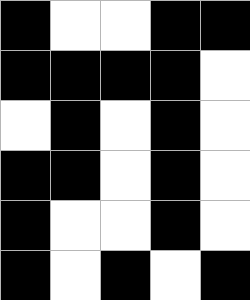[["black", "white", "white", "black", "black"], ["black", "black", "black", "black", "white"], ["white", "black", "white", "black", "white"], ["black", "black", "white", "black", "white"], ["black", "white", "white", "black", "white"], ["black", "white", "black", "white", "black"]]